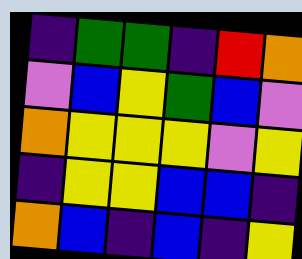[["indigo", "green", "green", "indigo", "red", "orange"], ["violet", "blue", "yellow", "green", "blue", "violet"], ["orange", "yellow", "yellow", "yellow", "violet", "yellow"], ["indigo", "yellow", "yellow", "blue", "blue", "indigo"], ["orange", "blue", "indigo", "blue", "indigo", "yellow"]]